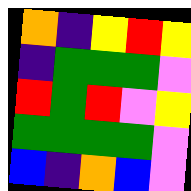[["orange", "indigo", "yellow", "red", "yellow"], ["indigo", "green", "green", "green", "violet"], ["red", "green", "red", "violet", "yellow"], ["green", "green", "green", "green", "violet"], ["blue", "indigo", "orange", "blue", "violet"]]